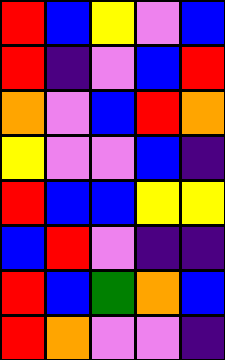[["red", "blue", "yellow", "violet", "blue"], ["red", "indigo", "violet", "blue", "red"], ["orange", "violet", "blue", "red", "orange"], ["yellow", "violet", "violet", "blue", "indigo"], ["red", "blue", "blue", "yellow", "yellow"], ["blue", "red", "violet", "indigo", "indigo"], ["red", "blue", "green", "orange", "blue"], ["red", "orange", "violet", "violet", "indigo"]]